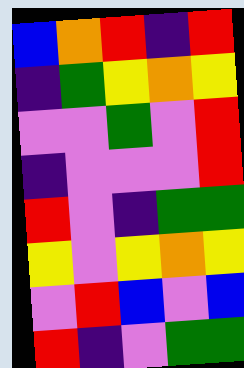[["blue", "orange", "red", "indigo", "red"], ["indigo", "green", "yellow", "orange", "yellow"], ["violet", "violet", "green", "violet", "red"], ["indigo", "violet", "violet", "violet", "red"], ["red", "violet", "indigo", "green", "green"], ["yellow", "violet", "yellow", "orange", "yellow"], ["violet", "red", "blue", "violet", "blue"], ["red", "indigo", "violet", "green", "green"]]